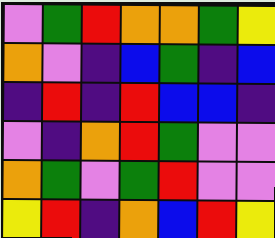[["violet", "green", "red", "orange", "orange", "green", "yellow"], ["orange", "violet", "indigo", "blue", "green", "indigo", "blue"], ["indigo", "red", "indigo", "red", "blue", "blue", "indigo"], ["violet", "indigo", "orange", "red", "green", "violet", "violet"], ["orange", "green", "violet", "green", "red", "violet", "violet"], ["yellow", "red", "indigo", "orange", "blue", "red", "yellow"]]